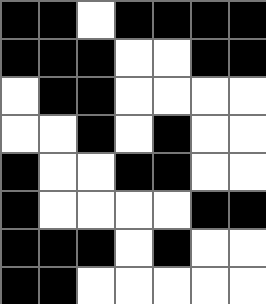[["black", "black", "white", "black", "black", "black", "black"], ["black", "black", "black", "white", "white", "black", "black"], ["white", "black", "black", "white", "white", "white", "white"], ["white", "white", "black", "white", "black", "white", "white"], ["black", "white", "white", "black", "black", "white", "white"], ["black", "white", "white", "white", "white", "black", "black"], ["black", "black", "black", "white", "black", "white", "white"], ["black", "black", "white", "white", "white", "white", "white"]]